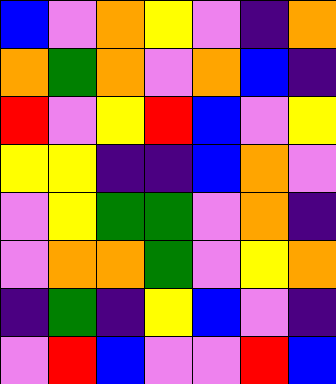[["blue", "violet", "orange", "yellow", "violet", "indigo", "orange"], ["orange", "green", "orange", "violet", "orange", "blue", "indigo"], ["red", "violet", "yellow", "red", "blue", "violet", "yellow"], ["yellow", "yellow", "indigo", "indigo", "blue", "orange", "violet"], ["violet", "yellow", "green", "green", "violet", "orange", "indigo"], ["violet", "orange", "orange", "green", "violet", "yellow", "orange"], ["indigo", "green", "indigo", "yellow", "blue", "violet", "indigo"], ["violet", "red", "blue", "violet", "violet", "red", "blue"]]